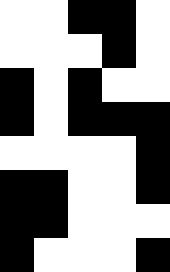[["white", "white", "black", "black", "white"], ["white", "white", "white", "black", "white"], ["black", "white", "black", "white", "white"], ["black", "white", "black", "black", "black"], ["white", "white", "white", "white", "black"], ["black", "black", "white", "white", "black"], ["black", "black", "white", "white", "white"], ["black", "white", "white", "white", "black"]]